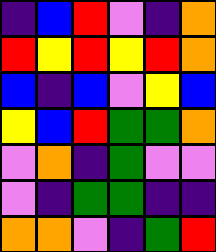[["indigo", "blue", "red", "violet", "indigo", "orange"], ["red", "yellow", "red", "yellow", "red", "orange"], ["blue", "indigo", "blue", "violet", "yellow", "blue"], ["yellow", "blue", "red", "green", "green", "orange"], ["violet", "orange", "indigo", "green", "violet", "violet"], ["violet", "indigo", "green", "green", "indigo", "indigo"], ["orange", "orange", "violet", "indigo", "green", "red"]]